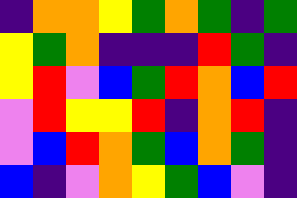[["indigo", "orange", "orange", "yellow", "green", "orange", "green", "indigo", "green"], ["yellow", "green", "orange", "indigo", "indigo", "indigo", "red", "green", "indigo"], ["yellow", "red", "violet", "blue", "green", "red", "orange", "blue", "red"], ["violet", "red", "yellow", "yellow", "red", "indigo", "orange", "red", "indigo"], ["violet", "blue", "red", "orange", "green", "blue", "orange", "green", "indigo"], ["blue", "indigo", "violet", "orange", "yellow", "green", "blue", "violet", "indigo"]]